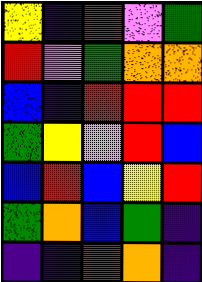[["yellow", "indigo", "red", "violet", "green"], ["red", "violet", "green", "orange", "orange"], ["blue", "indigo", "red", "red", "red"], ["green", "yellow", "violet", "red", "blue"], ["blue", "red", "blue", "yellow", "red"], ["green", "orange", "blue", "green", "indigo"], ["indigo", "indigo", "red", "orange", "indigo"]]